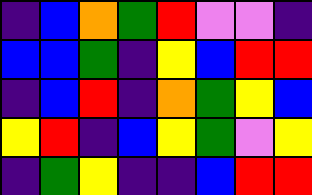[["indigo", "blue", "orange", "green", "red", "violet", "violet", "indigo"], ["blue", "blue", "green", "indigo", "yellow", "blue", "red", "red"], ["indigo", "blue", "red", "indigo", "orange", "green", "yellow", "blue"], ["yellow", "red", "indigo", "blue", "yellow", "green", "violet", "yellow"], ["indigo", "green", "yellow", "indigo", "indigo", "blue", "red", "red"]]